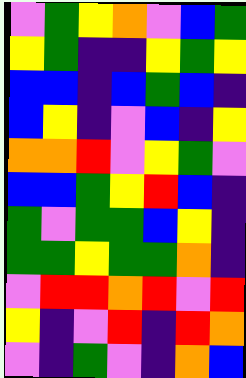[["violet", "green", "yellow", "orange", "violet", "blue", "green"], ["yellow", "green", "indigo", "indigo", "yellow", "green", "yellow"], ["blue", "blue", "indigo", "blue", "green", "blue", "indigo"], ["blue", "yellow", "indigo", "violet", "blue", "indigo", "yellow"], ["orange", "orange", "red", "violet", "yellow", "green", "violet"], ["blue", "blue", "green", "yellow", "red", "blue", "indigo"], ["green", "violet", "green", "green", "blue", "yellow", "indigo"], ["green", "green", "yellow", "green", "green", "orange", "indigo"], ["violet", "red", "red", "orange", "red", "violet", "red"], ["yellow", "indigo", "violet", "red", "indigo", "red", "orange"], ["violet", "indigo", "green", "violet", "indigo", "orange", "blue"]]